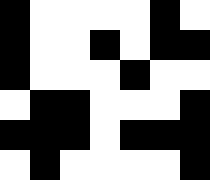[["black", "white", "white", "white", "white", "black", "white"], ["black", "white", "white", "black", "white", "black", "black"], ["black", "white", "white", "white", "black", "white", "white"], ["white", "black", "black", "white", "white", "white", "black"], ["black", "black", "black", "white", "black", "black", "black"], ["white", "black", "white", "white", "white", "white", "black"]]